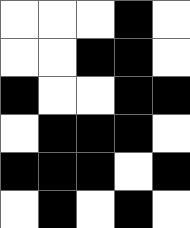[["white", "white", "white", "black", "white"], ["white", "white", "black", "black", "white"], ["black", "white", "white", "black", "black"], ["white", "black", "black", "black", "white"], ["black", "black", "black", "white", "black"], ["white", "black", "white", "black", "white"]]